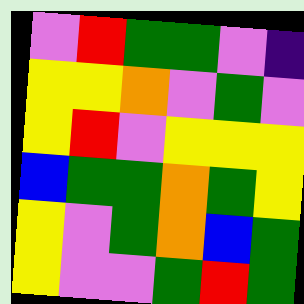[["violet", "red", "green", "green", "violet", "indigo"], ["yellow", "yellow", "orange", "violet", "green", "violet"], ["yellow", "red", "violet", "yellow", "yellow", "yellow"], ["blue", "green", "green", "orange", "green", "yellow"], ["yellow", "violet", "green", "orange", "blue", "green"], ["yellow", "violet", "violet", "green", "red", "green"]]